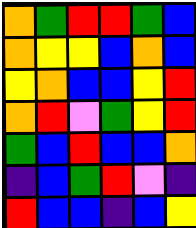[["orange", "green", "red", "red", "green", "blue"], ["orange", "yellow", "yellow", "blue", "orange", "blue"], ["yellow", "orange", "blue", "blue", "yellow", "red"], ["orange", "red", "violet", "green", "yellow", "red"], ["green", "blue", "red", "blue", "blue", "orange"], ["indigo", "blue", "green", "red", "violet", "indigo"], ["red", "blue", "blue", "indigo", "blue", "yellow"]]